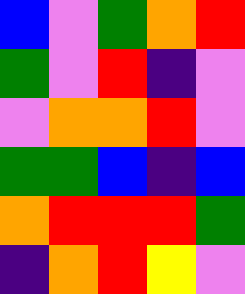[["blue", "violet", "green", "orange", "red"], ["green", "violet", "red", "indigo", "violet"], ["violet", "orange", "orange", "red", "violet"], ["green", "green", "blue", "indigo", "blue"], ["orange", "red", "red", "red", "green"], ["indigo", "orange", "red", "yellow", "violet"]]